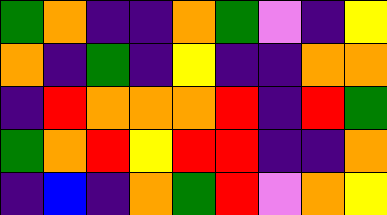[["green", "orange", "indigo", "indigo", "orange", "green", "violet", "indigo", "yellow"], ["orange", "indigo", "green", "indigo", "yellow", "indigo", "indigo", "orange", "orange"], ["indigo", "red", "orange", "orange", "orange", "red", "indigo", "red", "green"], ["green", "orange", "red", "yellow", "red", "red", "indigo", "indigo", "orange"], ["indigo", "blue", "indigo", "orange", "green", "red", "violet", "orange", "yellow"]]